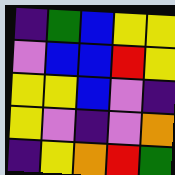[["indigo", "green", "blue", "yellow", "yellow"], ["violet", "blue", "blue", "red", "yellow"], ["yellow", "yellow", "blue", "violet", "indigo"], ["yellow", "violet", "indigo", "violet", "orange"], ["indigo", "yellow", "orange", "red", "green"]]